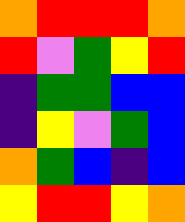[["orange", "red", "red", "red", "orange"], ["red", "violet", "green", "yellow", "red"], ["indigo", "green", "green", "blue", "blue"], ["indigo", "yellow", "violet", "green", "blue"], ["orange", "green", "blue", "indigo", "blue"], ["yellow", "red", "red", "yellow", "orange"]]